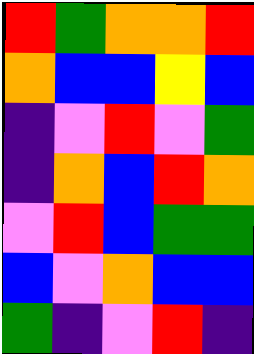[["red", "green", "orange", "orange", "red"], ["orange", "blue", "blue", "yellow", "blue"], ["indigo", "violet", "red", "violet", "green"], ["indigo", "orange", "blue", "red", "orange"], ["violet", "red", "blue", "green", "green"], ["blue", "violet", "orange", "blue", "blue"], ["green", "indigo", "violet", "red", "indigo"]]